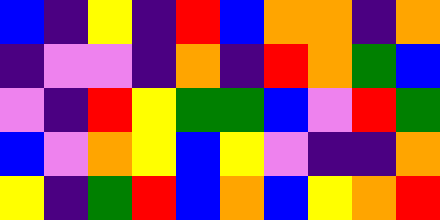[["blue", "indigo", "yellow", "indigo", "red", "blue", "orange", "orange", "indigo", "orange"], ["indigo", "violet", "violet", "indigo", "orange", "indigo", "red", "orange", "green", "blue"], ["violet", "indigo", "red", "yellow", "green", "green", "blue", "violet", "red", "green"], ["blue", "violet", "orange", "yellow", "blue", "yellow", "violet", "indigo", "indigo", "orange"], ["yellow", "indigo", "green", "red", "blue", "orange", "blue", "yellow", "orange", "red"]]